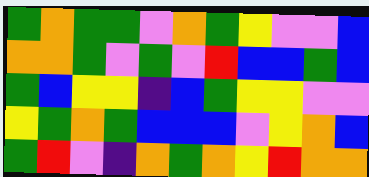[["green", "orange", "green", "green", "violet", "orange", "green", "yellow", "violet", "violet", "blue"], ["orange", "orange", "green", "violet", "green", "violet", "red", "blue", "blue", "green", "blue"], ["green", "blue", "yellow", "yellow", "indigo", "blue", "green", "yellow", "yellow", "violet", "violet"], ["yellow", "green", "orange", "green", "blue", "blue", "blue", "violet", "yellow", "orange", "blue"], ["green", "red", "violet", "indigo", "orange", "green", "orange", "yellow", "red", "orange", "orange"]]